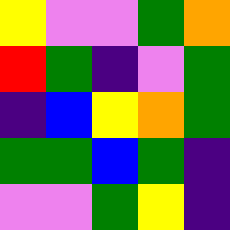[["yellow", "violet", "violet", "green", "orange"], ["red", "green", "indigo", "violet", "green"], ["indigo", "blue", "yellow", "orange", "green"], ["green", "green", "blue", "green", "indigo"], ["violet", "violet", "green", "yellow", "indigo"]]